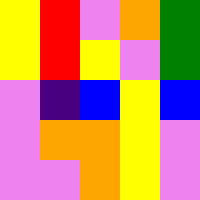[["yellow", "red", "violet", "orange", "green"], ["yellow", "red", "yellow", "violet", "green"], ["violet", "indigo", "blue", "yellow", "blue"], ["violet", "orange", "orange", "yellow", "violet"], ["violet", "violet", "orange", "yellow", "violet"]]